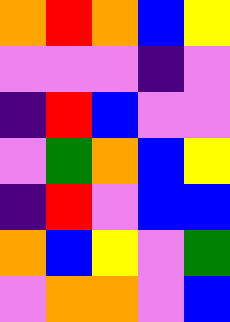[["orange", "red", "orange", "blue", "yellow"], ["violet", "violet", "violet", "indigo", "violet"], ["indigo", "red", "blue", "violet", "violet"], ["violet", "green", "orange", "blue", "yellow"], ["indigo", "red", "violet", "blue", "blue"], ["orange", "blue", "yellow", "violet", "green"], ["violet", "orange", "orange", "violet", "blue"]]